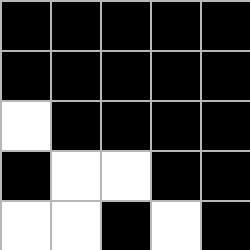[["black", "black", "black", "black", "black"], ["black", "black", "black", "black", "black"], ["white", "black", "black", "black", "black"], ["black", "white", "white", "black", "black"], ["white", "white", "black", "white", "black"]]